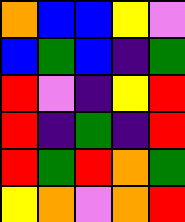[["orange", "blue", "blue", "yellow", "violet"], ["blue", "green", "blue", "indigo", "green"], ["red", "violet", "indigo", "yellow", "red"], ["red", "indigo", "green", "indigo", "red"], ["red", "green", "red", "orange", "green"], ["yellow", "orange", "violet", "orange", "red"]]